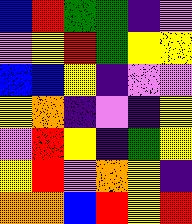[["blue", "red", "green", "green", "indigo", "violet"], ["violet", "yellow", "red", "green", "yellow", "yellow"], ["blue", "blue", "yellow", "indigo", "violet", "violet"], ["yellow", "orange", "indigo", "violet", "indigo", "yellow"], ["violet", "red", "yellow", "indigo", "green", "yellow"], ["yellow", "red", "violet", "orange", "yellow", "indigo"], ["orange", "orange", "blue", "red", "yellow", "red"]]